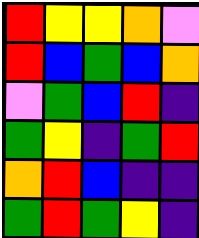[["red", "yellow", "yellow", "orange", "violet"], ["red", "blue", "green", "blue", "orange"], ["violet", "green", "blue", "red", "indigo"], ["green", "yellow", "indigo", "green", "red"], ["orange", "red", "blue", "indigo", "indigo"], ["green", "red", "green", "yellow", "indigo"]]